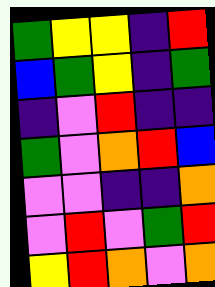[["green", "yellow", "yellow", "indigo", "red"], ["blue", "green", "yellow", "indigo", "green"], ["indigo", "violet", "red", "indigo", "indigo"], ["green", "violet", "orange", "red", "blue"], ["violet", "violet", "indigo", "indigo", "orange"], ["violet", "red", "violet", "green", "red"], ["yellow", "red", "orange", "violet", "orange"]]